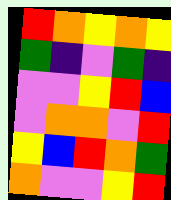[["red", "orange", "yellow", "orange", "yellow"], ["green", "indigo", "violet", "green", "indigo"], ["violet", "violet", "yellow", "red", "blue"], ["violet", "orange", "orange", "violet", "red"], ["yellow", "blue", "red", "orange", "green"], ["orange", "violet", "violet", "yellow", "red"]]